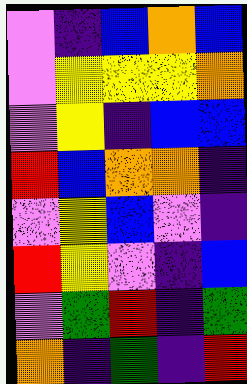[["violet", "indigo", "blue", "orange", "blue"], ["violet", "yellow", "yellow", "yellow", "orange"], ["violet", "yellow", "indigo", "blue", "blue"], ["red", "blue", "orange", "orange", "indigo"], ["violet", "yellow", "blue", "violet", "indigo"], ["red", "yellow", "violet", "indigo", "blue"], ["violet", "green", "red", "indigo", "green"], ["orange", "indigo", "green", "indigo", "red"]]